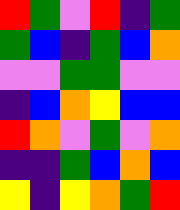[["red", "green", "violet", "red", "indigo", "green"], ["green", "blue", "indigo", "green", "blue", "orange"], ["violet", "violet", "green", "green", "violet", "violet"], ["indigo", "blue", "orange", "yellow", "blue", "blue"], ["red", "orange", "violet", "green", "violet", "orange"], ["indigo", "indigo", "green", "blue", "orange", "blue"], ["yellow", "indigo", "yellow", "orange", "green", "red"]]